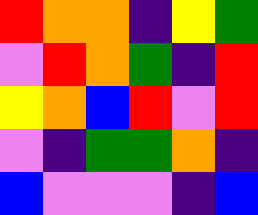[["red", "orange", "orange", "indigo", "yellow", "green"], ["violet", "red", "orange", "green", "indigo", "red"], ["yellow", "orange", "blue", "red", "violet", "red"], ["violet", "indigo", "green", "green", "orange", "indigo"], ["blue", "violet", "violet", "violet", "indigo", "blue"]]